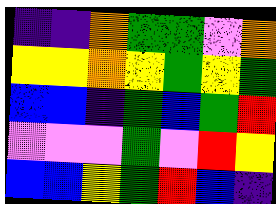[["indigo", "indigo", "orange", "green", "green", "violet", "orange"], ["yellow", "yellow", "orange", "yellow", "green", "yellow", "green"], ["blue", "blue", "indigo", "green", "blue", "green", "red"], ["violet", "violet", "violet", "green", "violet", "red", "yellow"], ["blue", "blue", "yellow", "green", "red", "blue", "indigo"]]